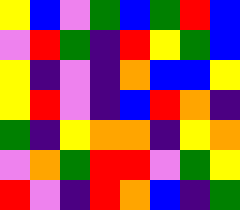[["yellow", "blue", "violet", "green", "blue", "green", "red", "blue"], ["violet", "red", "green", "indigo", "red", "yellow", "green", "blue"], ["yellow", "indigo", "violet", "indigo", "orange", "blue", "blue", "yellow"], ["yellow", "red", "violet", "indigo", "blue", "red", "orange", "indigo"], ["green", "indigo", "yellow", "orange", "orange", "indigo", "yellow", "orange"], ["violet", "orange", "green", "red", "red", "violet", "green", "yellow"], ["red", "violet", "indigo", "red", "orange", "blue", "indigo", "green"]]